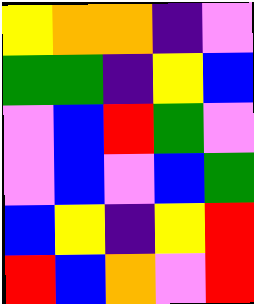[["yellow", "orange", "orange", "indigo", "violet"], ["green", "green", "indigo", "yellow", "blue"], ["violet", "blue", "red", "green", "violet"], ["violet", "blue", "violet", "blue", "green"], ["blue", "yellow", "indigo", "yellow", "red"], ["red", "blue", "orange", "violet", "red"]]